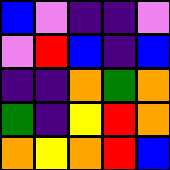[["blue", "violet", "indigo", "indigo", "violet"], ["violet", "red", "blue", "indigo", "blue"], ["indigo", "indigo", "orange", "green", "orange"], ["green", "indigo", "yellow", "red", "orange"], ["orange", "yellow", "orange", "red", "blue"]]